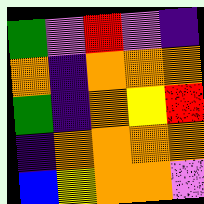[["green", "violet", "red", "violet", "indigo"], ["orange", "indigo", "orange", "orange", "orange"], ["green", "indigo", "orange", "yellow", "red"], ["indigo", "orange", "orange", "orange", "orange"], ["blue", "yellow", "orange", "orange", "violet"]]